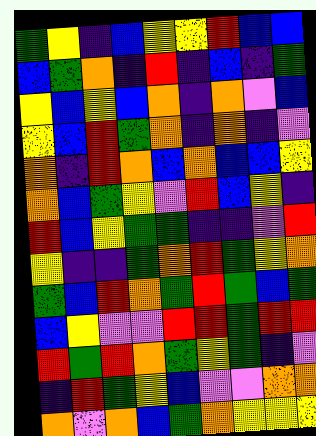[["green", "yellow", "indigo", "blue", "yellow", "yellow", "red", "blue", "blue"], ["blue", "green", "orange", "indigo", "red", "indigo", "blue", "indigo", "green"], ["yellow", "blue", "yellow", "blue", "orange", "indigo", "orange", "violet", "blue"], ["yellow", "blue", "red", "green", "orange", "indigo", "orange", "indigo", "violet"], ["orange", "indigo", "red", "orange", "blue", "orange", "blue", "blue", "yellow"], ["orange", "blue", "green", "yellow", "violet", "red", "blue", "yellow", "indigo"], ["red", "blue", "yellow", "green", "green", "indigo", "indigo", "violet", "red"], ["yellow", "indigo", "indigo", "green", "orange", "red", "green", "yellow", "orange"], ["green", "blue", "red", "orange", "green", "red", "green", "blue", "green"], ["blue", "yellow", "violet", "violet", "red", "red", "green", "red", "red"], ["red", "green", "red", "orange", "green", "yellow", "green", "indigo", "violet"], ["indigo", "red", "green", "yellow", "blue", "violet", "violet", "orange", "orange"], ["orange", "violet", "orange", "blue", "green", "orange", "yellow", "yellow", "yellow"]]